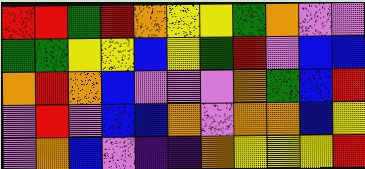[["red", "red", "green", "red", "orange", "yellow", "yellow", "green", "orange", "violet", "violet"], ["green", "green", "yellow", "yellow", "blue", "yellow", "green", "red", "violet", "blue", "blue"], ["orange", "red", "orange", "blue", "violet", "violet", "violet", "orange", "green", "blue", "red"], ["violet", "red", "violet", "blue", "blue", "orange", "violet", "orange", "orange", "blue", "yellow"], ["violet", "orange", "blue", "violet", "indigo", "indigo", "orange", "yellow", "yellow", "yellow", "red"]]